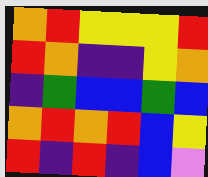[["orange", "red", "yellow", "yellow", "yellow", "red"], ["red", "orange", "indigo", "indigo", "yellow", "orange"], ["indigo", "green", "blue", "blue", "green", "blue"], ["orange", "red", "orange", "red", "blue", "yellow"], ["red", "indigo", "red", "indigo", "blue", "violet"]]